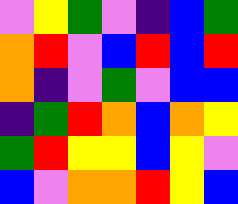[["violet", "yellow", "green", "violet", "indigo", "blue", "green"], ["orange", "red", "violet", "blue", "red", "blue", "red"], ["orange", "indigo", "violet", "green", "violet", "blue", "blue"], ["indigo", "green", "red", "orange", "blue", "orange", "yellow"], ["green", "red", "yellow", "yellow", "blue", "yellow", "violet"], ["blue", "violet", "orange", "orange", "red", "yellow", "blue"]]